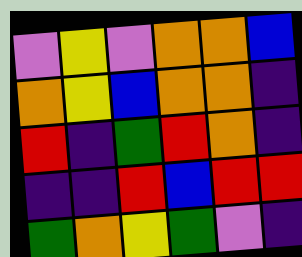[["violet", "yellow", "violet", "orange", "orange", "blue"], ["orange", "yellow", "blue", "orange", "orange", "indigo"], ["red", "indigo", "green", "red", "orange", "indigo"], ["indigo", "indigo", "red", "blue", "red", "red"], ["green", "orange", "yellow", "green", "violet", "indigo"]]